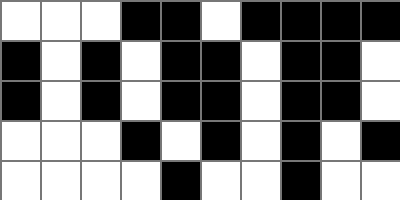[["white", "white", "white", "black", "black", "white", "black", "black", "black", "black"], ["black", "white", "black", "white", "black", "black", "white", "black", "black", "white"], ["black", "white", "black", "white", "black", "black", "white", "black", "black", "white"], ["white", "white", "white", "black", "white", "black", "white", "black", "white", "black"], ["white", "white", "white", "white", "black", "white", "white", "black", "white", "white"]]